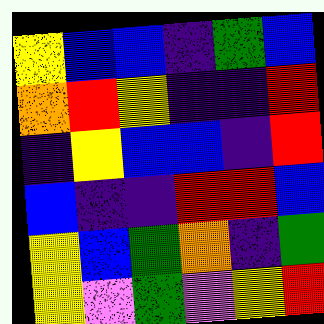[["yellow", "blue", "blue", "indigo", "green", "blue"], ["orange", "red", "yellow", "indigo", "indigo", "red"], ["indigo", "yellow", "blue", "blue", "indigo", "red"], ["blue", "indigo", "indigo", "red", "red", "blue"], ["yellow", "blue", "green", "orange", "indigo", "green"], ["yellow", "violet", "green", "violet", "yellow", "red"]]